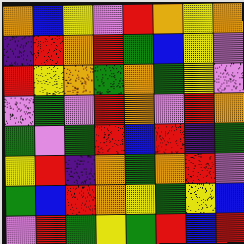[["orange", "blue", "yellow", "violet", "red", "orange", "yellow", "orange"], ["indigo", "red", "orange", "red", "green", "blue", "yellow", "violet"], ["red", "yellow", "orange", "green", "orange", "green", "yellow", "violet"], ["violet", "green", "violet", "red", "orange", "violet", "red", "orange"], ["green", "violet", "green", "red", "blue", "red", "indigo", "green"], ["yellow", "red", "indigo", "orange", "green", "orange", "red", "violet"], ["green", "blue", "red", "orange", "yellow", "green", "yellow", "blue"], ["violet", "red", "green", "yellow", "green", "red", "blue", "red"]]